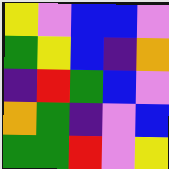[["yellow", "violet", "blue", "blue", "violet"], ["green", "yellow", "blue", "indigo", "orange"], ["indigo", "red", "green", "blue", "violet"], ["orange", "green", "indigo", "violet", "blue"], ["green", "green", "red", "violet", "yellow"]]